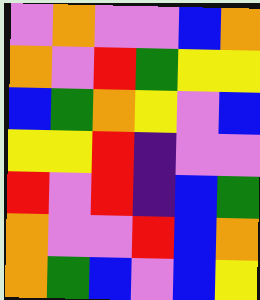[["violet", "orange", "violet", "violet", "blue", "orange"], ["orange", "violet", "red", "green", "yellow", "yellow"], ["blue", "green", "orange", "yellow", "violet", "blue"], ["yellow", "yellow", "red", "indigo", "violet", "violet"], ["red", "violet", "red", "indigo", "blue", "green"], ["orange", "violet", "violet", "red", "blue", "orange"], ["orange", "green", "blue", "violet", "blue", "yellow"]]